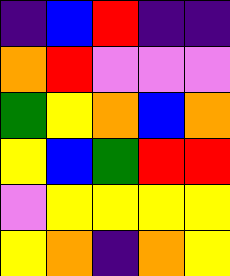[["indigo", "blue", "red", "indigo", "indigo"], ["orange", "red", "violet", "violet", "violet"], ["green", "yellow", "orange", "blue", "orange"], ["yellow", "blue", "green", "red", "red"], ["violet", "yellow", "yellow", "yellow", "yellow"], ["yellow", "orange", "indigo", "orange", "yellow"]]